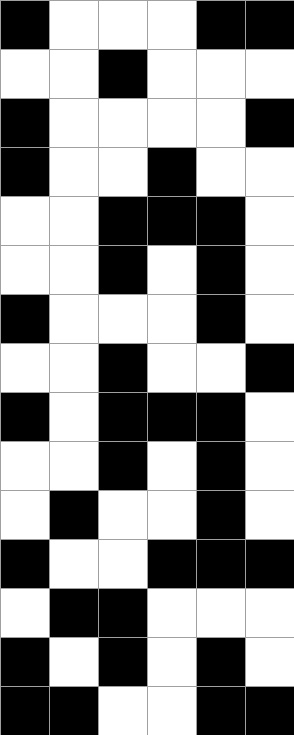[["black", "white", "white", "white", "black", "black"], ["white", "white", "black", "white", "white", "white"], ["black", "white", "white", "white", "white", "black"], ["black", "white", "white", "black", "white", "white"], ["white", "white", "black", "black", "black", "white"], ["white", "white", "black", "white", "black", "white"], ["black", "white", "white", "white", "black", "white"], ["white", "white", "black", "white", "white", "black"], ["black", "white", "black", "black", "black", "white"], ["white", "white", "black", "white", "black", "white"], ["white", "black", "white", "white", "black", "white"], ["black", "white", "white", "black", "black", "black"], ["white", "black", "black", "white", "white", "white"], ["black", "white", "black", "white", "black", "white"], ["black", "black", "white", "white", "black", "black"]]